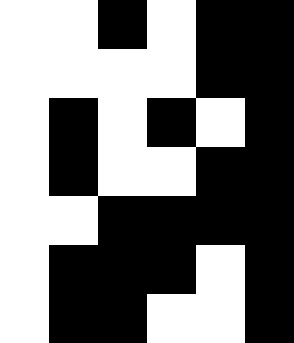[["white", "white", "black", "white", "black", "black"], ["white", "white", "white", "white", "black", "black"], ["white", "black", "white", "black", "white", "black"], ["white", "black", "white", "white", "black", "black"], ["white", "white", "black", "black", "black", "black"], ["white", "black", "black", "black", "white", "black"], ["white", "black", "black", "white", "white", "black"]]